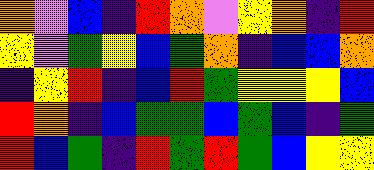[["orange", "violet", "blue", "indigo", "red", "orange", "violet", "yellow", "orange", "indigo", "red"], ["yellow", "violet", "green", "yellow", "blue", "green", "orange", "indigo", "blue", "blue", "orange"], ["indigo", "yellow", "red", "indigo", "blue", "red", "green", "yellow", "yellow", "yellow", "blue"], ["red", "orange", "indigo", "blue", "green", "green", "blue", "green", "blue", "indigo", "green"], ["red", "blue", "green", "indigo", "red", "green", "red", "green", "blue", "yellow", "yellow"]]